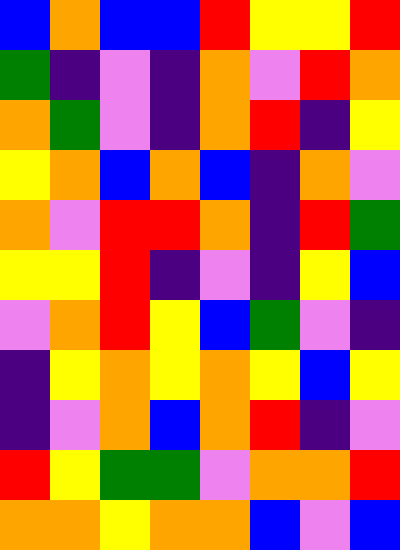[["blue", "orange", "blue", "blue", "red", "yellow", "yellow", "red"], ["green", "indigo", "violet", "indigo", "orange", "violet", "red", "orange"], ["orange", "green", "violet", "indigo", "orange", "red", "indigo", "yellow"], ["yellow", "orange", "blue", "orange", "blue", "indigo", "orange", "violet"], ["orange", "violet", "red", "red", "orange", "indigo", "red", "green"], ["yellow", "yellow", "red", "indigo", "violet", "indigo", "yellow", "blue"], ["violet", "orange", "red", "yellow", "blue", "green", "violet", "indigo"], ["indigo", "yellow", "orange", "yellow", "orange", "yellow", "blue", "yellow"], ["indigo", "violet", "orange", "blue", "orange", "red", "indigo", "violet"], ["red", "yellow", "green", "green", "violet", "orange", "orange", "red"], ["orange", "orange", "yellow", "orange", "orange", "blue", "violet", "blue"]]